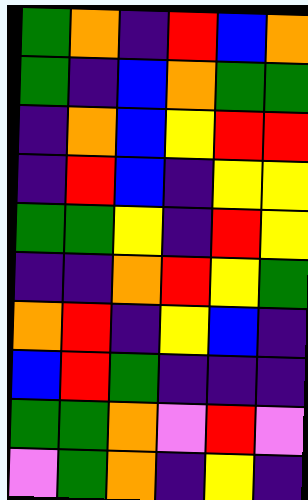[["green", "orange", "indigo", "red", "blue", "orange"], ["green", "indigo", "blue", "orange", "green", "green"], ["indigo", "orange", "blue", "yellow", "red", "red"], ["indigo", "red", "blue", "indigo", "yellow", "yellow"], ["green", "green", "yellow", "indigo", "red", "yellow"], ["indigo", "indigo", "orange", "red", "yellow", "green"], ["orange", "red", "indigo", "yellow", "blue", "indigo"], ["blue", "red", "green", "indigo", "indigo", "indigo"], ["green", "green", "orange", "violet", "red", "violet"], ["violet", "green", "orange", "indigo", "yellow", "indigo"]]